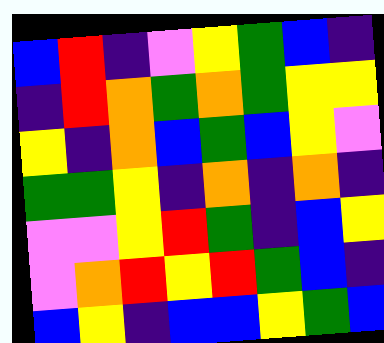[["blue", "red", "indigo", "violet", "yellow", "green", "blue", "indigo"], ["indigo", "red", "orange", "green", "orange", "green", "yellow", "yellow"], ["yellow", "indigo", "orange", "blue", "green", "blue", "yellow", "violet"], ["green", "green", "yellow", "indigo", "orange", "indigo", "orange", "indigo"], ["violet", "violet", "yellow", "red", "green", "indigo", "blue", "yellow"], ["violet", "orange", "red", "yellow", "red", "green", "blue", "indigo"], ["blue", "yellow", "indigo", "blue", "blue", "yellow", "green", "blue"]]